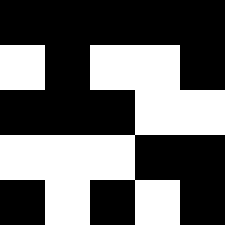[["black", "black", "black", "black", "black"], ["white", "black", "white", "white", "black"], ["black", "black", "black", "white", "white"], ["white", "white", "white", "black", "black"], ["black", "white", "black", "white", "black"]]